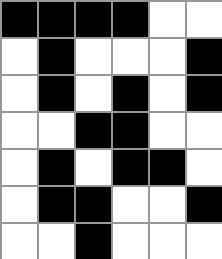[["black", "black", "black", "black", "white", "white"], ["white", "black", "white", "white", "white", "black"], ["white", "black", "white", "black", "white", "black"], ["white", "white", "black", "black", "white", "white"], ["white", "black", "white", "black", "black", "white"], ["white", "black", "black", "white", "white", "black"], ["white", "white", "black", "white", "white", "white"]]